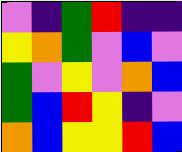[["violet", "indigo", "green", "red", "indigo", "indigo"], ["yellow", "orange", "green", "violet", "blue", "violet"], ["green", "violet", "yellow", "violet", "orange", "blue"], ["green", "blue", "red", "yellow", "indigo", "violet"], ["orange", "blue", "yellow", "yellow", "red", "blue"]]